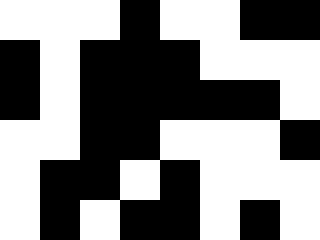[["white", "white", "white", "black", "white", "white", "black", "black"], ["black", "white", "black", "black", "black", "white", "white", "white"], ["black", "white", "black", "black", "black", "black", "black", "white"], ["white", "white", "black", "black", "white", "white", "white", "black"], ["white", "black", "black", "white", "black", "white", "white", "white"], ["white", "black", "white", "black", "black", "white", "black", "white"]]